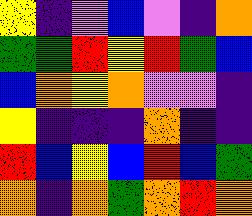[["yellow", "indigo", "violet", "blue", "violet", "indigo", "orange"], ["green", "green", "red", "yellow", "red", "green", "blue"], ["blue", "orange", "yellow", "orange", "violet", "violet", "indigo"], ["yellow", "indigo", "indigo", "indigo", "orange", "indigo", "indigo"], ["red", "blue", "yellow", "blue", "red", "blue", "green"], ["orange", "indigo", "orange", "green", "orange", "red", "orange"]]